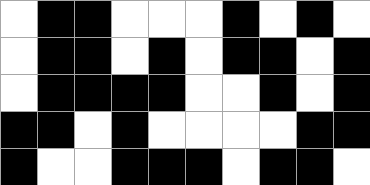[["white", "black", "black", "white", "white", "white", "black", "white", "black", "white"], ["white", "black", "black", "white", "black", "white", "black", "black", "white", "black"], ["white", "black", "black", "black", "black", "white", "white", "black", "white", "black"], ["black", "black", "white", "black", "white", "white", "white", "white", "black", "black"], ["black", "white", "white", "black", "black", "black", "white", "black", "black", "white"]]